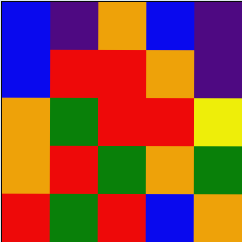[["blue", "indigo", "orange", "blue", "indigo"], ["blue", "red", "red", "orange", "indigo"], ["orange", "green", "red", "red", "yellow"], ["orange", "red", "green", "orange", "green"], ["red", "green", "red", "blue", "orange"]]